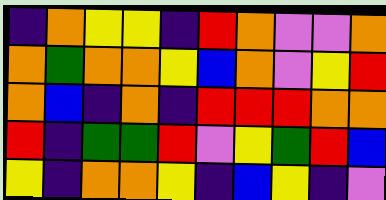[["indigo", "orange", "yellow", "yellow", "indigo", "red", "orange", "violet", "violet", "orange"], ["orange", "green", "orange", "orange", "yellow", "blue", "orange", "violet", "yellow", "red"], ["orange", "blue", "indigo", "orange", "indigo", "red", "red", "red", "orange", "orange"], ["red", "indigo", "green", "green", "red", "violet", "yellow", "green", "red", "blue"], ["yellow", "indigo", "orange", "orange", "yellow", "indigo", "blue", "yellow", "indigo", "violet"]]